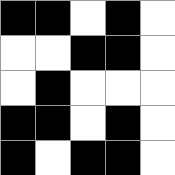[["black", "black", "white", "black", "white"], ["white", "white", "black", "black", "white"], ["white", "black", "white", "white", "white"], ["black", "black", "white", "black", "white"], ["black", "white", "black", "black", "white"]]